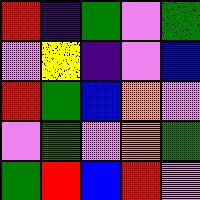[["red", "indigo", "green", "violet", "green"], ["violet", "yellow", "indigo", "violet", "blue"], ["red", "green", "blue", "orange", "violet"], ["violet", "green", "violet", "orange", "green"], ["green", "red", "blue", "red", "violet"]]